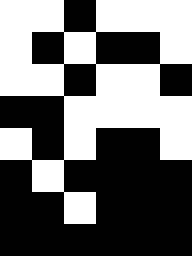[["white", "white", "black", "white", "white", "white"], ["white", "black", "white", "black", "black", "white"], ["white", "white", "black", "white", "white", "black"], ["black", "black", "white", "white", "white", "white"], ["white", "black", "white", "black", "black", "white"], ["black", "white", "black", "black", "black", "black"], ["black", "black", "white", "black", "black", "black"], ["black", "black", "black", "black", "black", "black"]]